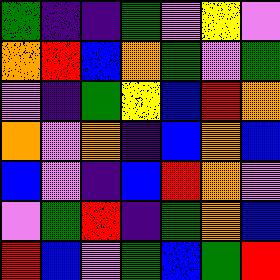[["green", "indigo", "indigo", "green", "violet", "yellow", "violet"], ["orange", "red", "blue", "orange", "green", "violet", "green"], ["violet", "indigo", "green", "yellow", "blue", "red", "orange"], ["orange", "violet", "orange", "indigo", "blue", "orange", "blue"], ["blue", "violet", "indigo", "blue", "red", "orange", "violet"], ["violet", "green", "red", "indigo", "green", "orange", "blue"], ["red", "blue", "violet", "green", "blue", "green", "red"]]